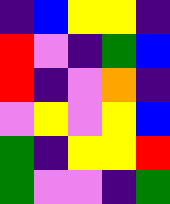[["indigo", "blue", "yellow", "yellow", "indigo"], ["red", "violet", "indigo", "green", "blue"], ["red", "indigo", "violet", "orange", "indigo"], ["violet", "yellow", "violet", "yellow", "blue"], ["green", "indigo", "yellow", "yellow", "red"], ["green", "violet", "violet", "indigo", "green"]]